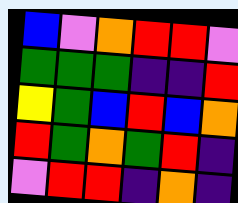[["blue", "violet", "orange", "red", "red", "violet"], ["green", "green", "green", "indigo", "indigo", "red"], ["yellow", "green", "blue", "red", "blue", "orange"], ["red", "green", "orange", "green", "red", "indigo"], ["violet", "red", "red", "indigo", "orange", "indigo"]]